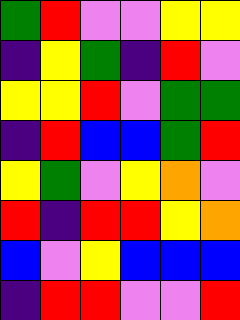[["green", "red", "violet", "violet", "yellow", "yellow"], ["indigo", "yellow", "green", "indigo", "red", "violet"], ["yellow", "yellow", "red", "violet", "green", "green"], ["indigo", "red", "blue", "blue", "green", "red"], ["yellow", "green", "violet", "yellow", "orange", "violet"], ["red", "indigo", "red", "red", "yellow", "orange"], ["blue", "violet", "yellow", "blue", "blue", "blue"], ["indigo", "red", "red", "violet", "violet", "red"]]